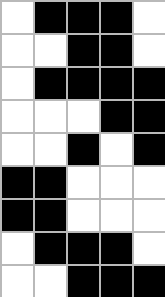[["white", "black", "black", "black", "white"], ["white", "white", "black", "black", "white"], ["white", "black", "black", "black", "black"], ["white", "white", "white", "black", "black"], ["white", "white", "black", "white", "black"], ["black", "black", "white", "white", "white"], ["black", "black", "white", "white", "white"], ["white", "black", "black", "black", "white"], ["white", "white", "black", "black", "black"]]